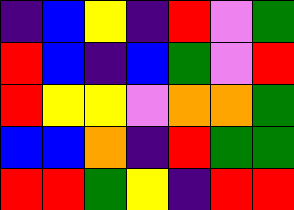[["indigo", "blue", "yellow", "indigo", "red", "violet", "green"], ["red", "blue", "indigo", "blue", "green", "violet", "red"], ["red", "yellow", "yellow", "violet", "orange", "orange", "green"], ["blue", "blue", "orange", "indigo", "red", "green", "green"], ["red", "red", "green", "yellow", "indigo", "red", "red"]]